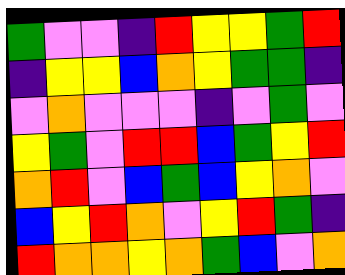[["green", "violet", "violet", "indigo", "red", "yellow", "yellow", "green", "red"], ["indigo", "yellow", "yellow", "blue", "orange", "yellow", "green", "green", "indigo"], ["violet", "orange", "violet", "violet", "violet", "indigo", "violet", "green", "violet"], ["yellow", "green", "violet", "red", "red", "blue", "green", "yellow", "red"], ["orange", "red", "violet", "blue", "green", "blue", "yellow", "orange", "violet"], ["blue", "yellow", "red", "orange", "violet", "yellow", "red", "green", "indigo"], ["red", "orange", "orange", "yellow", "orange", "green", "blue", "violet", "orange"]]